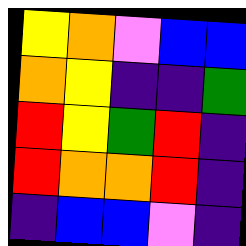[["yellow", "orange", "violet", "blue", "blue"], ["orange", "yellow", "indigo", "indigo", "green"], ["red", "yellow", "green", "red", "indigo"], ["red", "orange", "orange", "red", "indigo"], ["indigo", "blue", "blue", "violet", "indigo"]]